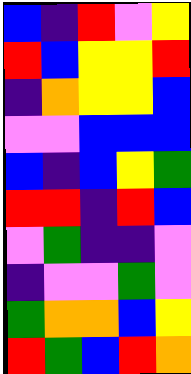[["blue", "indigo", "red", "violet", "yellow"], ["red", "blue", "yellow", "yellow", "red"], ["indigo", "orange", "yellow", "yellow", "blue"], ["violet", "violet", "blue", "blue", "blue"], ["blue", "indigo", "blue", "yellow", "green"], ["red", "red", "indigo", "red", "blue"], ["violet", "green", "indigo", "indigo", "violet"], ["indigo", "violet", "violet", "green", "violet"], ["green", "orange", "orange", "blue", "yellow"], ["red", "green", "blue", "red", "orange"]]